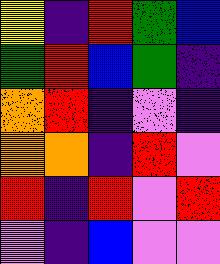[["yellow", "indigo", "red", "green", "blue"], ["green", "red", "blue", "green", "indigo"], ["orange", "red", "indigo", "violet", "indigo"], ["orange", "orange", "indigo", "red", "violet"], ["red", "indigo", "red", "violet", "red"], ["violet", "indigo", "blue", "violet", "violet"]]